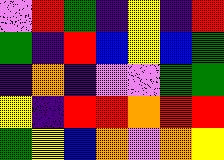[["violet", "red", "green", "indigo", "yellow", "indigo", "red"], ["green", "indigo", "red", "blue", "yellow", "blue", "green"], ["indigo", "orange", "indigo", "violet", "violet", "green", "green"], ["yellow", "indigo", "red", "red", "orange", "red", "red"], ["green", "yellow", "blue", "orange", "violet", "orange", "yellow"]]